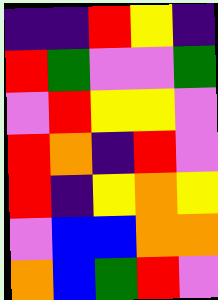[["indigo", "indigo", "red", "yellow", "indigo"], ["red", "green", "violet", "violet", "green"], ["violet", "red", "yellow", "yellow", "violet"], ["red", "orange", "indigo", "red", "violet"], ["red", "indigo", "yellow", "orange", "yellow"], ["violet", "blue", "blue", "orange", "orange"], ["orange", "blue", "green", "red", "violet"]]